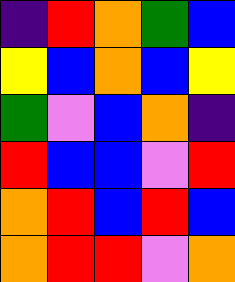[["indigo", "red", "orange", "green", "blue"], ["yellow", "blue", "orange", "blue", "yellow"], ["green", "violet", "blue", "orange", "indigo"], ["red", "blue", "blue", "violet", "red"], ["orange", "red", "blue", "red", "blue"], ["orange", "red", "red", "violet", "orange"]]